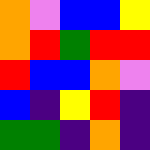[["orange", "violet", "blue", "blue", "yellow"], ["orange", "red", "green", "red", "red"], ["red", "blue", "blue", "orange", "violet"], ["blue", "indigo", "yellow", "red", "indigo"], ["green", "green", "indigo", "orange", "indigo"]]